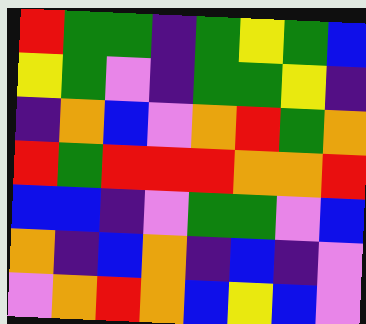[["red", "green", "green", "indigo", "green", "yellow", "green", "blue"], ["yellow", "green", "violet", "indigo", "green", "green", "yellow", "indigo"], ["indigo", "orange", "blue", "violet", "orange", "red", "green", "orange"], ["red", "green", "red", "red", "red", "orange", "orange", "red"], ["blue", "blue", "indigo", "violet", "green", "green", "violet", "blue"], ["orange", "indigo", "blue", "orange", "indigo", "blue", "indigo", "violet"], ["violet", "orange", "red", "orange", "blue", "yellow", "blue", "violet"]]